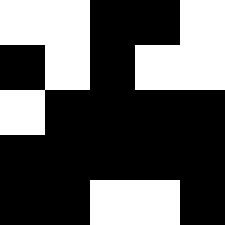[["white", "white", "black", "black", "white"], ["black", "white", "black", "white", "white"], ["white", "black", "black", "black", "black"], ["black", "black", "black", "black", "black"], ["black", "black", "white", "white", "black"]]